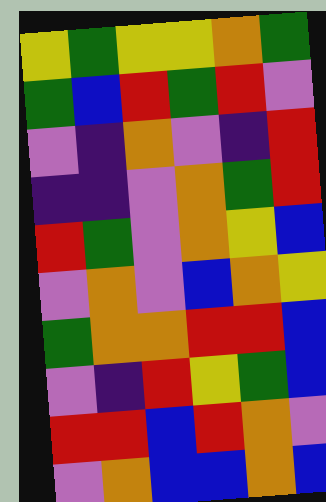[["yellow", "green", "yellow", "yellow", "orange", "green"], ["green", "blue", "red", "green", "red", "violet"], ["violet", "indigo", "orange", "violet", "indigo", "red"], ["indigo", "indigo", "violet", "orange", "green", "red"], ["red", "green", "violet", "orange", "yellow", "blue"], ["violet", "orange", "violet", "blue", "orange", "yellow"], ["green", "orange", "orange", "red", "red", "blue"], ["violet", "indigo", "red", "yellow", "green", "blue"], ["red", "red", "blue", "red", "orange", "violet"], ["violet", "orange", "blue", "blue", "orange", "blue"]]